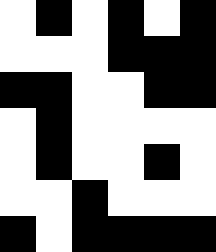[["white", "black", "white", "black", "white", "black"], ["white", "white", "white", "black", "black", "black"], ["black", "black", "white", "white", "black", "black"], ["white", "black", "white", "white", "white", "white"], ["white", "black", "white", "white", "black", "white"], ["white", "white", "black", "white", "white", "white"], ["black", "white", "black", "black", "black", "black"]]